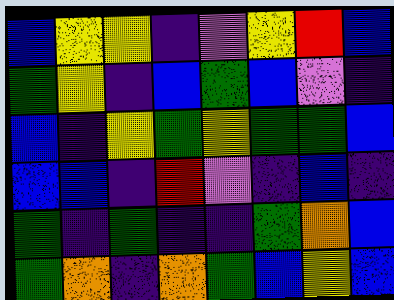[["blue", "yellow", "yellow", "indigo", "violet", "yellow", "red", "blue"], ["green", "yellow", "indigo", "blue", "green", "blue", "violet", "indigo"], ["blue", "indigo", "yellow", "green", "yellow", "green", "green", "blue"], ["blue", "blue", "indigo", "red", "violet", "indigo", "blue", "indigo"], ["green", "indigo", "green", "indigo", "indigo", "green", "orange", "blue"], ["green", "orange", "indigo", "orange", "green", "blue", "yellow", "blue"]]